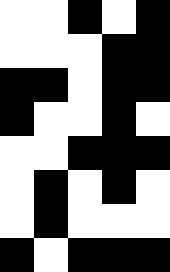[["white", "white", "black", "white", "black"], ["white", "white", "white", "black", "black"], ["black", "black", "white", "black", "black"], ["black", "white", "white", "black", "white"], ["white", "white", "black", "black", "black"], ["white", "black", "white", "black", "white"], ["white", "black", "white", "white", "white"], ["black", "white", "black", "black", "black"]]